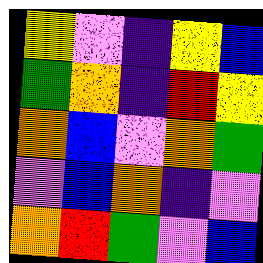[["yellow", "violet", "indigo", "yellow", "blue"], ["green", "orange", "indigo", "red", "yellow"], ["orange", "blue", "violet", "orange", "green"], ["violet", "blue", "orange", "indigo", "violet"], ["orange", "red", "green", "violet", "blue"]]